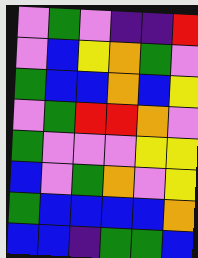[["violet", "green", "violet", "indigo", "indigo", "red"], ["violet", "blue", "yellow", "orange", "green", "violet"], ["green", "blue", "blue", "orange", "blue", "yellow"], ["violet", "green", "red", "red", "orange", "violet"], ["green", "violet", "violet", "violet", "yellow", "yellow"], ["blue", "violet", "green", "orange", "violet", "yellow"], ["green", "blue", "blue", "blue", "blue", "orange"], ["blue", "blue", "indigo", "green", "green", "blue"]]